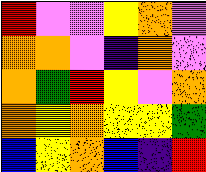[["red", "violet", "violet", "yellow", "orange", "violet"], ["orange", "orange", "violet", "indigo", "orange", "violet"], ["orange", "green", "red", "yellow", "violet", "orange"], ["orange", "yellow", "orange", "yellow", "yellow", "green"], ["blue", "yellow", "orange", "blue", "indigo", "red"]]